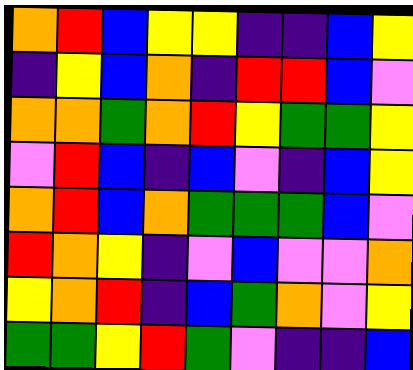[["orange", "red", "blue", "yellow", "yellow", "indigo", "indigo", "blue", "yellow"], ["indigo", "yellow", "blue", "orange", "indigo", "red", "red", "blue", "violet"], ["orange", "orange", "green", "orange", "red", "yellow", "green", "green", "yellow"], ["violet", "red", "blue", "indigo", "blue", "violet", "indigo", "blue", "yellow"], ["orange", "red", "blue", "orange", "green", "green", "green", "blue", "violet"], ["red", "orange", "yellow", "indigo", "violet", "blue", "violet", "violet", "orange"], ["yellow", "orange", "red", "indigo", "blue", "green", "orange", "violet", "yellow"], ["green", "green", "yellow", "red", "green", "violet", "indigo", "indigo", "blue"]]